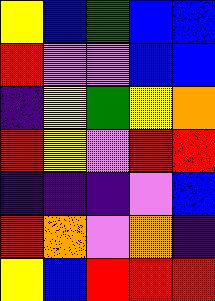[["yellow", "blue", "green", "blue", "blue"], ["red", "violet", "violet", "blue", "blue"], ["indigo", "yellow", "green", "yellow", "orange"], ["red", "yellow", "violet", "red", "red"], ["indigo", "indigo", "indigo", "violet", "blue"], ["red", "orange", "violet", "orange", "indigo"], ["yellow", "blue", "red", "red", "red"]]